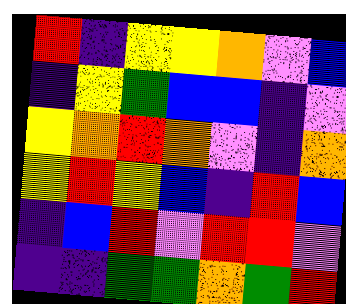[["red", "indigo", "yellow", "yellow", "orange", "violet", "blue"], ["indigo", "yellow", "green", "blue", "blue", "indigo", "violet"], ["yellow", "orange", "red", "orange", "violet", "indigo", "orange"], ["yellow", "red", "yellow", "blue", "indigo", "red", "blue"], ["indigo", "blue", "red", "violet", "red", "red", "violet"], ["indigo", "indigo", "green", "green", "orange", "green", "red"]]